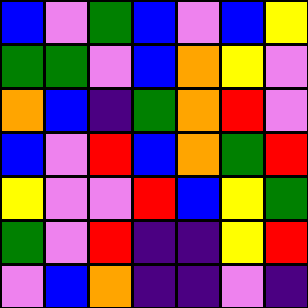[["blue", "violet", "green", "blue", "violet", "blue", "yellow"], ["green", "green", "violet", "blue", "orange", "yellow", "violet"], ["orange", "blue", "indigo", "green", "orange", "red", "violet"], ["blue", "violet", "red", "blue", "orange", "green", "red"], ["yellow", "violet", "violet", "red", "blue", "yellow", "green"], ["green", "violet", "red", "indigo", "indigo", "yellow", "red"], ["violet", "blue", "orange", "indigo", "indigo", "violet", "indigo"]]